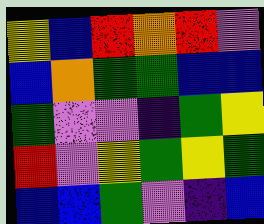[["yellow", "blue", "red", "orange", "red", "violet"], ["blue", "orange", "green", "green", "blue", "blue"], ["green", "violet", "violet", "indigo", "green", "yellow"], ["red", "violet", "yellow", "green", "yellow", "green"], ["blue", "blue", "green", "violet", "indigo", "blue"]]